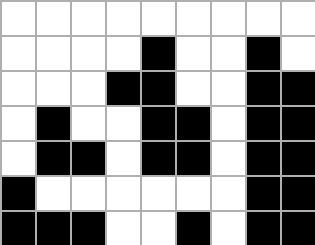[["white", "white", "white", "white", "white", "white", "white", "white", "white"], ["white", "white", "white", "white", "black", "white", "white", "black", "white"], ["white", "white", "white", "black", "black", "white", "white", "black", "black"], ["white", "black", "white", "white", "black", "black", "white", "black", "black"], ["white", "black", "black", "white", "black", "black", "white", "black", "black"], ["black", "white", "white", "white", "white", "white", "white", "black", "black"], ["black", "black", "black", "white", "white", "black", "white", "black", "black"]]